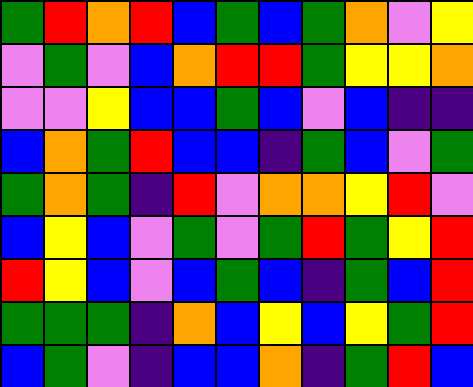[["green", "red", "orange", "red", "blue", "green", "blue", "green", "orange", "violet", "yellow"], ["violet", "green", "violet", "blue", "orange", "red", "red", "green", "yellow", "yellow", "orange"], ["violet", "violet", "yellow", "blue", "blue", "green", "blue", "violet", "blue", "indigo", "indigo"], ["blue", "orange", "green", "red", "blue", "blue", "indigo", "green", "blue", "violet", "green"], ["green", "orange", "green", "indigo", "red", "violet", "orange", "orange", "yellow", "red", "violet"], ["blue", "yellow", "blue", "violet", "green", "violet", "green", "red", "green", "yellow", "red"], ["red", "yellow", "blue", "violet", "blue", "green", "blue", "indigo", "green", "blue", "red"], ["green", "green", "green", "indigo", "orange", "blue", "yellow", "blue", "yellow", "green", "red"], ["blue", "green", "violet", "indigo", "blue", "blue", "orange", "indigo", "green", "red", "blue"]]